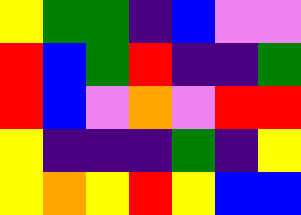[["yellow", "green", "green", "indigo", "blue", "violet", "violet"], ["red", "blue", "green", "red", "indigo", "indigo", "green"], ["red", "blue", "violet", "orange", "violet", "red", "red"], ["yellow", "indigo", "indigo", "indigo", "green", "indigo", "yellow"], ["yellow", "orange", "yellow", "red", "yellow", "blue", "blue"]]